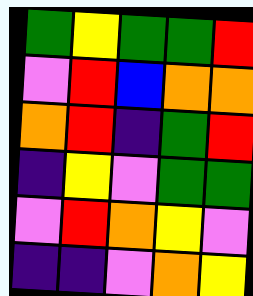[["green", "yellow", "green", "green", "red"], ["violet", "red", "blue", "orange", "orange"], ["orange", "red", "indigo", "green", "red"], ["indigo", "yellow", "violet", "green", "green"], ["violet", "red", "orange", "yellow", "violet"], ["indigo", "indigo", "violet", "orange", "yellow"]]